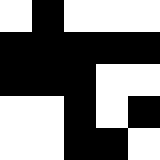[["white", "black", "white", "white", "white"], ["black", "black", "black", "black", "black"], ["black", "black", "black", "white", "white"], ["white", "white", "black", "white", "black"], ["white", "white", "black", "black", "white"]]